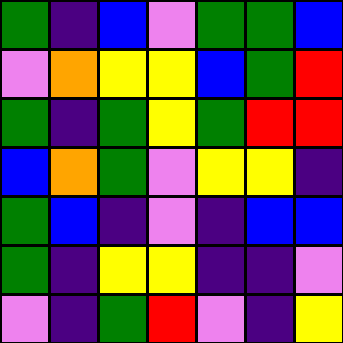[["green", "indigo", "blue", "violet", "green", "green", "blue"], ["violet", "orange", "yellow", "yellow", "blue", "green", "red"], ["green", "indigo", "green", "yellow", "green", "red", "red"], ["blue", "orange", "green", "violet", "yellow", "yellow", "indigo"], ["green", "blue", "indigo", "violet", "indigo", "blue", "blue"], ["green", "indigo", "yellow", "yellow", "indigo", "indigo", "violet"], ["violet", "indigo", "green", "red", "violet", "indigo", "yellow"]]